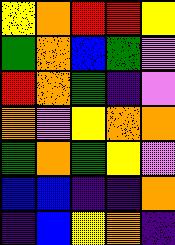[["yellow", "orange", "red", "red", "yellow"], ["green", "orange", "blue", "green", "violet"], ["red", "orange", "green", "indigo", "violet"], ["orange", "violet", "yellow", "orange", "orange"], ["green", "orange", "green", "yellow", "violet"], ["blue", "blue", "indigo", "indigo", "orange"], ["indigo", "blue", "yellow", "orange", "indigo"]]